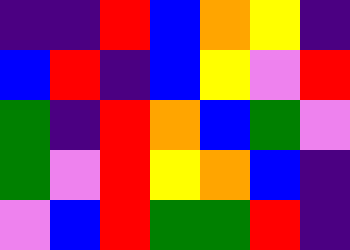[["indigo", "indigo", "red", "blue", "orange", "yellow", "indigo"], ["blue", "red", "indigo", "blue", "yellow", "violet", "red"], ["green", "indigo", "red", "orange", "blue", "green", "violet"], ["green", "violet", "red", "yellow", "orange", "blue", "indigo"], ["violet", "blue", "red", "green", "green", "red", "indigo"]]